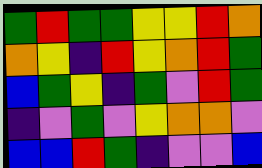[["green", "red", "green", "green", "yellow", "yellow", "red", "orange"], ["orange", "yellow", "indigo", "red", "yellow", "orange", "red", "green"], ["blue", "green", "yellow", "indigo", "green", "violet", "red", "green"], ["indigo", "violet", "green", "violet", "yellow", "orange", "orange", "violet"], ["blue", "blue", "red", "green", "indigo", "violet", "violet", "blue"]]